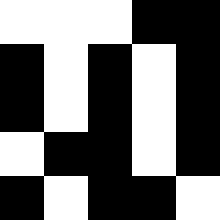[["white", "white", "white", "black", "black"], ["black", "white", "black", "white", "black"], ["black", "white", "black", "white", "black"], ["white", "black", "black", "white", "black"], ["black", "white", "black", "black", "white"]]